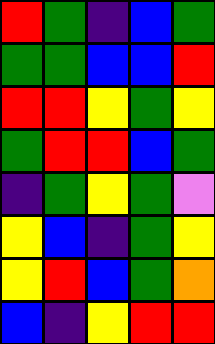[["red", "green", "indigo", "blue", "green"], ["green", "green", "blue", "blue", "red"], ["red", "red", "yellow", "green", "yellow"], ["green", "red", "red", "blue", "green"], ["indigo", "green", "yellow", "green", "violet"], ["yellow", "blue", "indigo", "green", "yellow"], ["yellow", "red", "blue", "green", "orange"], ["blue", "indigo", "yellow", "red", "red"]]